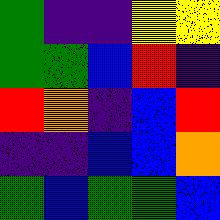[["green", "indigo", "indigo", "yellow", "yellow"], ["green", "green", "blue", "red", "indigo"], ["red", "orange", "indigo", "blue", "red"], ["indigo", "indigo", "blue", "blue", "orange"], ["green", "blue", "green", "green", "blue"]]